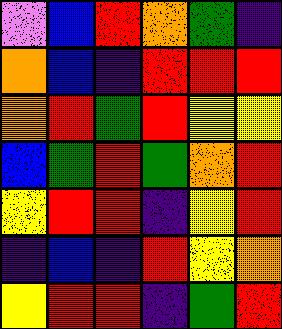[["violet", "blue", "red", "orange", "green", "indigo"], ["orange", "blue", "indigo", "red", "red", "red"], ["orange", "red", "green", "red", "yellow", "yellow"], ["blue", "green", "red", "green", "orange", "red"], ["yellow", "red", "red", "indigo", "yellow", "red"], ["indigo", "blue", "indigo", "red", "yellow", "orange"], ["yellow", "red", "red", "indigo", "green", "red"]]